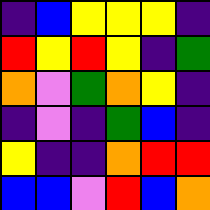[["indigo", "blue", "yellow", "yellow", "yellow", "indigo"], ["red", "yellow", "red", "yellow", "indigo", "green"], ["orange", "violet", "green", "orange", "yellow", "indigo"], ["indigo", "violet", "indigo", "green", "blue", "indigo"], ["yellow", "indigo", "indigo", "orange", "red", "red"], ["blue", "blue", "violet", "red", "blue", "orange"]]